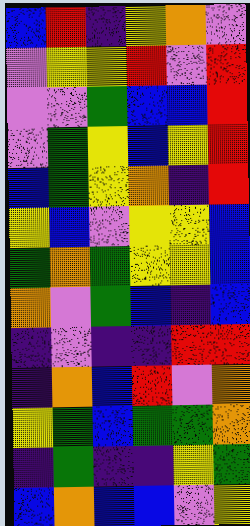[["blue", "red", "indigo", "yellow", "orange", "violet"], ["violet", "yellow", "yellow", "red", "violet", "red"], ["violet", "violet", "green", "blue", "blue", "red"], ["violet", "green", "yellow", "blue", "yellow", "red"], ["blue", "green", "yellow", "orange", "indigo", "red"], ["yellow", "blue", "violet", "yellow", "yellow", "blue"], ["green", "orange", "green", "yellow", "yellow", "blue"], ["orange", "violet", "green", "blue", "indigo", "blue"], ["indigo", "violet", "indigo", "indigo", "red", "red"], ["indigo", "orange", "blue", "red", "violet", "orange"], ["yellow", "green", "blue", "green", "green", "orange"], ["indigo", "green", "indigo", "indigo", "yellow", "green"], ["blue", "orange", "blue", "blue", "violet", "yellow"]]